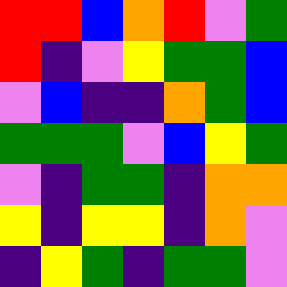[["red", "red", "blue", "orange", "red", "violet", "green"], ["red", "indigo", "violet", "yellow", "green", "green", "blue"], ["violet", "blue", "indigo", "indigo", "orange", "green", "blue"], ["green", "green", "green", "violet", "blue", "yellow", "green"], ["violet", "indigo", "green", "green", "indigo", "orange", "orange"], ["yellow", "indigo", "yellow", "yellow", "indigo", "orange", "violet"], ["indigo", "yellow", "green", "indigo", "green", "green", "violet"]]